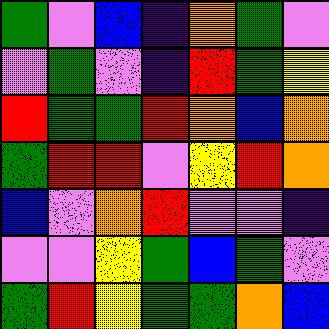[["green", "violet", "blue", "indigo", "orange", "green", "violet"], ["violet", "green", "violet", "indigo", "red", "green", "yellow"], ["red", "green", "green", "red", "orange", "blue", "orange"], ["green", "red", "red", "violet", "yellow", "red", "orange"], ["blue", "violet", "orange", "red", "violet", "violet", "indigo"], ["violet", "violet", "yellow", "green", "blue", "green", "violet"], ["green", "red", "yellow", "green", "green", "orange", "blue"]]